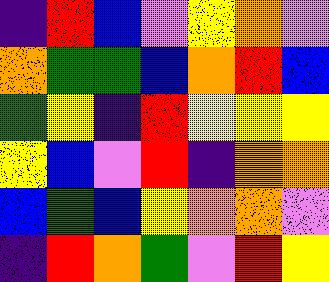[["indigo", "red", "blue", "violet", "yellow", "orange", "violet"], ["orange", "green", "green", "blue", "orange", "red", "blue"], ["green", "yellow", "indigo", "red", "yellow", "yellow", "yellow"], ["yellow", "blue", "violet", "red", "indigo", "orange", "orange"], ["blue", "green", "blue", "yellow", "orange", "orange", "violet"], ["indigo", "red", "orange", "green", "violet", "red", "yellow"]]